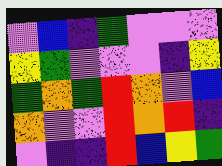[["violet", "blue", "indigo", "green", "violet", "violet", "violet"], ["yellow", "green", "violet", "violet", "violet", "indigo", "yellow"], ["green", "orange", "green", "red", "orange", "violet", "blue"], ["orange", "violet", "violet", "red", "orange", "red", "indigo"], ["violet", "indigo", "indigo", "red", "blue", "yellow", "green"]]